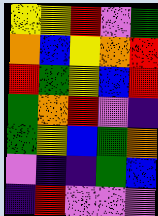[["yellow", "yellow", "red", "violet", "green"], ["orange", "blue", "yellow", "orange", "red"], ["red", "green", "yellow", "blue", "red"], ["green", "orange", "red", "violet", "indigo"], ["green", "yellow", "blue", "green", "orange"], ["violet", "indigo", "indigo", "green", "blue"], ["indigo", "red", "violet", "violet", "violet"]]